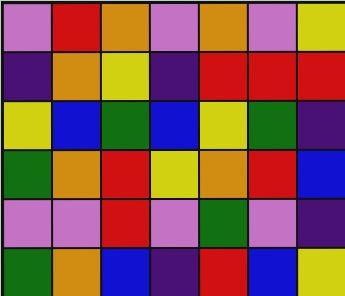[["violet", "red", "orange", "violet", "orange", "violet", "yellow"], ["indigo", "orange", "yellow", "indigo", "red", "red", "red"], ["yellow", "blue", "green", "blue", "yellow", "green", "indigo"], ["green", "orange", "red", "yellow", "orange", "red", "blue"], ["violet", "violet", "red", "violet", "green", "violet", "indigo"], ["green", "orange", "blue", "indigo", "red", "blue", "yellow"]]